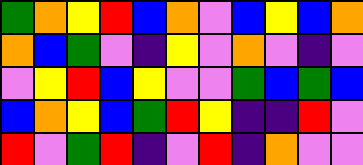[["green", "orange", "yellow", "red", "blue", "orange", "violet", "blue", "yellow", "blue", "orange"], ["orange", "blue", "green", "violet", "indigo", "yellow", "violet", "orange", "violet", "indigo", "violet"], ["violet", "yellow", "red", "blue", "yellow", "violet", "violet", "green", "blue", "green", "blue"], ["blue", "orange", "yellow", "blue", "green", "red", "yellow", "indigo", "indigo", "red", "violet"], ["red", "violet", "green", "red", "indigo", "violet", "red", "indigo", "orange", "violet", "violet"]]